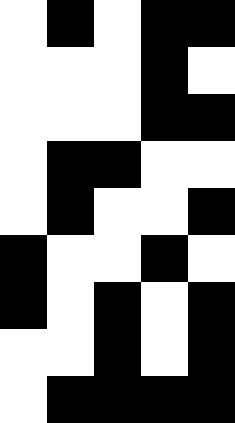[["white", "black", "white", "black", "black"], ["white", "white", "white", "black", "white"], ["white", "white", "white", "black", "black"], ["white", "black", "black", "white", "white"], ["white", "black", "white", "white", "black"], ["black", "white", "white", "black", "white"], ["black", "white", "black", "white", "black"], ["white", "white", "black", "white", "black"], ["white", "black", "black", "black", "black"]]